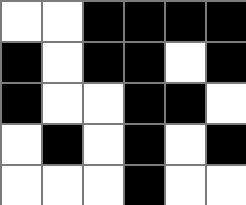[["white", "white", "black", "black", "black", "black"], ["black", "white", "black", "black", "white", "black"], ["black", "white", "white", "black", "black", "white"], ["white", "black", "white", "black", "white", "black"], ["white", "white", "white", "black", "white", "white"]]